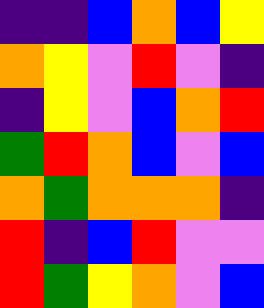[["indigo", "indigo", "blue", "orange", "blue", "yellow"], ["orange", "yellow", "violet", "red", "violet", "indigo"], ["indigo", "yellow", "violet", "blue", "orange", "red"], ["green", "red", "orange", "blue", "violet", "blue"], ["orange", "green", "orange", "orange", "orange", "indigo"], ["red", "indigo", "blue", "red", "violet", "violet"], ["red", "green", "yellow", "orange", "violet", "blue"]]